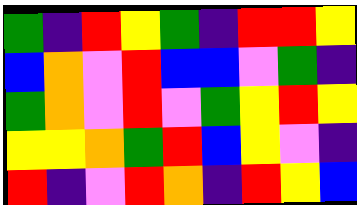[["green", "indigo", "red", "yellow", "green", "indigo", "red", "red", "yellow"], ["blue", "orange", "violet", "red", "blue", "blue", "violet", "green", "indigo"], ["green", "orange", "violet", "red", "violet", "green", "yellow", "red", "yellow"], ["yellow", "yellow", "orange", "green", "red", "blue", "yellow", "violet", "indigo"], ["red", "indigo", "violet", "red", "orange", "indigo", "red", "yellow", "blue"]]